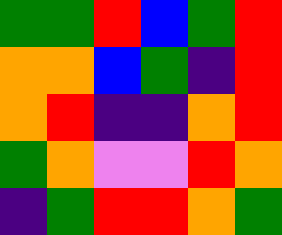[["green", "green", "red", "blue", "green", "red"], ["orange", "orange", "blue", "green", "indigo", "red"], ["orange", "red", "indigo", "indigo", "orange", "red"], ["green", "orange", "violet", "violet", "red", "orange"], ["indigo", "green", "red", "red", "orange", "green"]]